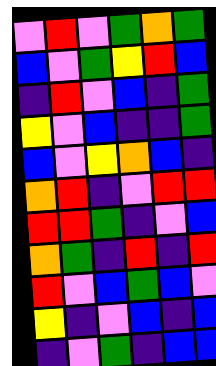[["violet", "red", "violet", "green", "orange", "green"], ["blue", "violet", "green", "yellow", "red", "blue"], ["indigo", "red", "violet", "blue", "indigo", "green"], ["yellow", "violet", "blue", "indigo", "indigo", "green"], ["blue", "violet", "yellow", "orange", "blue", "indigo"], ["orange", "red", "indigo", "violet", "red", "red"], ["red", "red", "green", "indigo", "violet", "blue"], ["orange", "green", "indigo", "red", "indigo", "red"], ["red", "violet", "blue", "green", "blue", "violet"], ["yellow", "indigo", "violet", "blue", "indigo", "blue"], ["indigo", "violet", "green", "indigo", "blue", "blue"]]